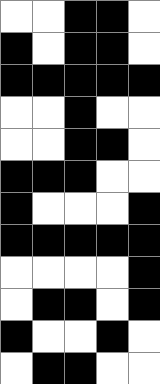[["white", "white", "black", "black", "white"], ["black", "white", "black", "black", "white"], ["black", "black", "black", "black", "black"], ["white", "white", "black", "white", "white"], ["white", "white", "black", "black", "white"], ["black", "black", "black", "white", "white"], ["black", "white", "white", "white", "black"], ["black", "black", "black", "black", "black"], ["white", "white", "white", "white", "black"], ["white", "black", "black", "white", "black"], ["black", "white", "white", "black", "white"], ["white", "black", "black", "white", "white"]]